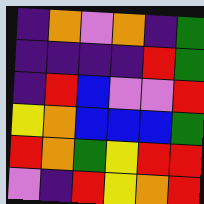[["indigo", "orange", "violet", "orange", "indigo", "green"], ["indigo", "indigo", "indigo", "indigo", "red", "green"], ["indigo", "red", "blue", "violet", "violet", "red"], ["yellow", "orange", "blue", "blue", "blue", "green"], ["red", "orange", "green", "yellow", "red", "red"], ["violet", "indigo", "red", "yellow", "orange", "red"]]